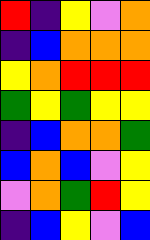[["red", "indigo", "yellow", "violet", "orange"], ["indigo", "blue", "orange", "orange", "orange"], ["yellow", "orange", "red", "red", "red"], ["green", "yellow", "green", "yellow", "yellow"], ["indigo", "blue", "orange", "orange", "green"], ["blue", "orange", "blue", "violet", "yellow"], ["violet", "orange", "green", "red", "yellow"], ["indigo", "blue", "yellow", "violet", "blue"]]